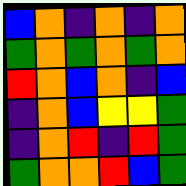[["blue", "orange", "indigo", "orange", "indigo", "orange"], ["green", "orange", "green", "orange", "green", "orange"], ["red", "orange", "blue", "orange", "indigo", "blue"], ["indigo", "orange", "blue", "yellow", "yellow", "green"], ["indigo", "orange", "red", "indigo", "red", "green"], ["green", "orange", "orange", "red", "blue", "green"]]